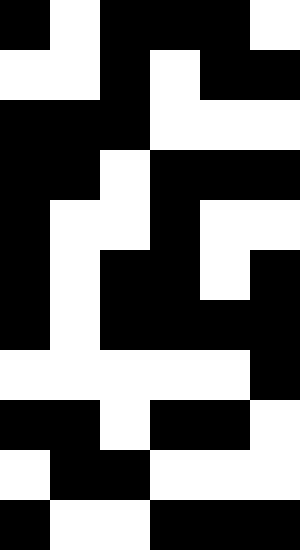[["black", "white", "black", "black", "black", "white"], ["white", "white", "black", "white", "black", "black"], ["black", "black", "black", "white", "white", "white"], ["black", "black", "white", "black", "black", "black"], ["black", "white", "white", "black", "white", "white"], ["black", "white", "black", "black", "white", "black"], ["black", "white", "black", "black", "black", "black"], ["white", "white", "white", "white", "white", "black"], ["black", "black", "white", "black", "black", "white"], ["white", "black", "black", "white", "white", "white"], ["black", "white", "white", "black", "black", "black"]]